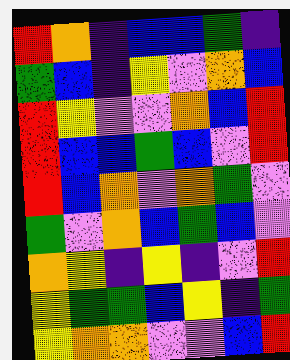[["red", "orange", "indigo", "blue", "blue", "green", "indigo"], ["green", "blue", "indigo", "yellow", "violet", "orange", "blue"], ["red", "yellow", "violet", "violet", "orange", "blue", "red"], ["red", "blue", "blue", "green", "blue", "violet", "red"], ["red", "blue", "orange", "violet", "orange", "green", "violet"], ["green", "violet", "orange", "blue", "green", "blue", "violet"], ["orange", "yellow", "indigo", "yellow", "indigo", "violet", "red"], ["yellow", "green", "green", "blue", "yellow", "indigo", "green"], ["yellow", "orange", "orange", "violet", "violet", "blue", "red"]]